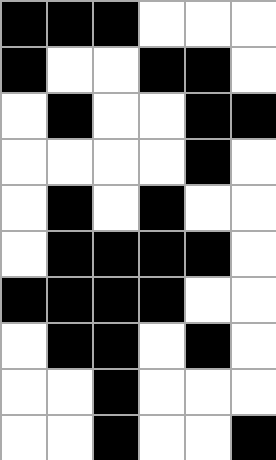[["black", "black", "black", "white", "white", "white"], ["black", "white", "white", "black", "black", "white"], ["white", "black", "white", "white", "black", "black"], ["white", "white", "white", "white", "black", "white"], ["white", "black", "white", "black", "white", "white"], ["white", "black", "black", "black", "black", "white"], ["black", "black", "black", "black", "white", "white"], ["white", "black", "black", "white", "black", "white"], ["white", "white", "black", "white", "white", "white"], ["white", "white", "black", "white", "white", "black"]]